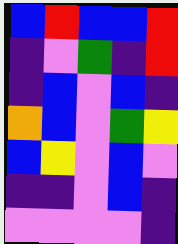[["blue", "red", "blue", "blue", "red"], ["indigo", "violet", "green", "indigo", "red"], ["indigo", "blue", "violet", "blue", "indigo"], ["orange", "blue", "violet", "green", "yellow"], ["blue", "yellow", "violet", "blue", "violet"], ["indigo", "indigo", "violet", "blue", "indigo"], ["violet", "violet", "violet", "violet", "indigo"]]